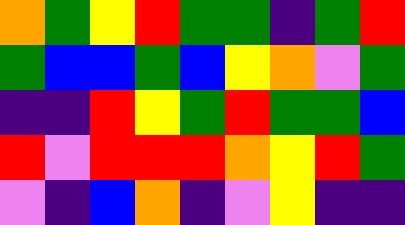[["orange", "green", "yellow", "red", "green", "green", "indigo", "green", "red"], ["green", "blue", "blue", "green", "blue", "yellow", "orange", "violet", "green"], ["indigo", "indigo", "red", "yellow", "green", "red", "green", "green", "blue"], ["red", "violet", "red", "red", "red", "orange", "yellow", "red", "green"], ["violet", "indigo", "blue", "orange", "indigo", "violet", "yellow", "indigo", "indigo"]]